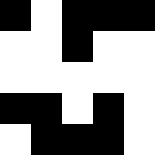[["black", "white", "black", "black", "black"], ["white", "white", "black", "white", "white"], ["white", "white", "white", "white", "white"], ["black", "black", "white", "black", "white"], ["white", "black", "black", "black", "white"]]